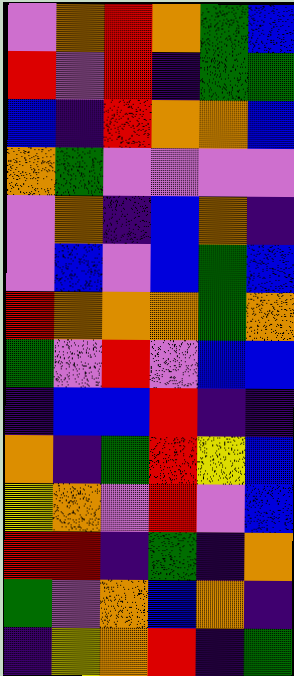[["violet", "orange", "red", "orange", "green", "blue"], ["red", "violet", "red", "indigo", "green", "green"], ["blue", "indigo", "red", "orange", "orange", "blue"], ["orange", "green", "violet", "violet", "violet", "violet"], ["violet", "orange", "indigo", "blue", "orange", "indigo"], ["violet", "blue", "violet", "blue", "green", "blue"], ["red", "orange", "orange", "orange", "green", "orange"], ["green", "violet", "red", "violet", "blue", "blue"], ["indigo", "blue", "blue", "red", "indigo", "indigo"], ["orange", "indigo", "green", "red", "yellow", "blue"], ["yellow", "orange", "violet", "red", "violet", "blue"], ["red", "red", "indigo", "green", "indigo", "orange"], ["green", "violet", "orange", "blue", "orange", "indigo"], ["indigo", "yellow", "orange", "red", "indigo", "green"]]